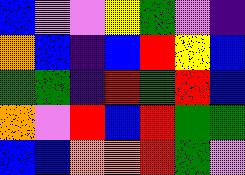[["blue", "violet", "violet", "yellow", "green", "violet", "indigo"], ["orange", "blue", "indigo", "blue", "red", "yellow", "blue"], ["green", "green", "indigo", "red", "green", "red", "blue"], ["orange", "violet", "red", "blue", "red", "green", "green"], ["blue", "blue", "orange", "orange", "red", "green", "violet"]]